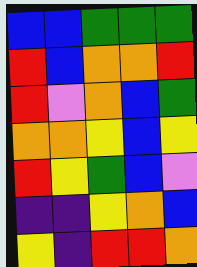[["blue", "blue", "green", "green", "green"], ["red", "blue", "orange", "orange", "red"], ["red", "violet", "orange", "blue", "green"], ["orange", "orange", "yellow", "blue", "yellow"], ["red", "yellow", "green", "blue", "violet"], ["indigo", "indigo", "yellow", "orange", "blue"], ["yellow", "indigo", "red", "red", "orange"]]